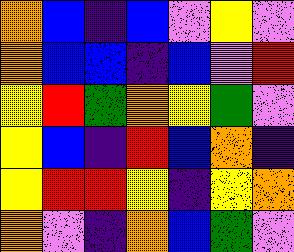[["orange", "blue", "indigo", "blue", "violet", "yellow", "violet"], ["orange", "blue", "blue", "indigo", "blue", "violet", "red"], ["yellow", "red", "green", "orange", "yellow", "green", "violet"], ["yellow", "blue", "indigo", "red", "blue", "orange", "indigo"], ["yellow", "red", "red", "yellow", "indigo", "yellow", "orange"], ["orange", "violet", "indigo", "orange", "blue", "green", "violet"]]